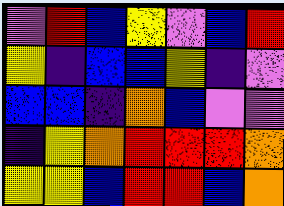[["violet", "red", "blue", "yellow", "violet", "blue", "red"], ["yellow", "indigo", "blue", "blue", "yellow", "indigo", "violet"], ["blue", "blue", "indigo", "orange", "blue", "violet", "violet"], ["indigo", "yellow", "orange", "red", "red", "red", "orange"], ["yellow", "yellow", "blue", "red", "red", "blue", "orange"]]